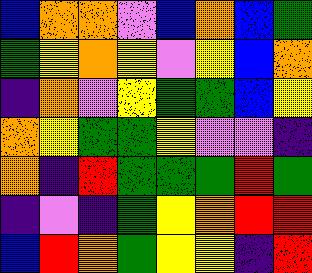[["blue", "orange", "orange", "violet", "blue", "orange", "blue", "green"], ["green", "yellow", "orange", "yellow", "violet", "yellow", "blue", "orange"], ["indigo", "orange", "violet", "yellow", "green", "green", "blue", "yellow"], ["orange", "yellow", "green", "green", "yellow", "violet", "violet", "indigo"], ["orange", "indigo", "red", "green", "green", "green", "red", "green"], ["indigo", "violet", "indigo", "green", "yellow", "orange", "red", "red"], ["blue", "red", "orange", "green", "yellow", "yellow", "indigo", "red"]]